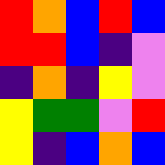[["red", "orange", "blue", "red", "blue"], ["red", "red", "blue", "indigo", "violet"], ["indigo", "orange", "indigo", "yellow", "violet"], ["yellow", "green", "green", "violet", "red"], ["yellow", "indigo", "blue", "orange", "blue"]]